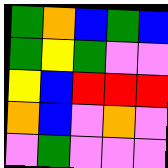[["green", "orange", "blue", "green", "blue"], ["green", "yellow", "green", "violet", "violet"], ["yellow", "blue", "red", "red", "red"], ["orange", "blue", "violet", "orange", "violet"], ["violet", "green", "violet", "violet", "violet"]]